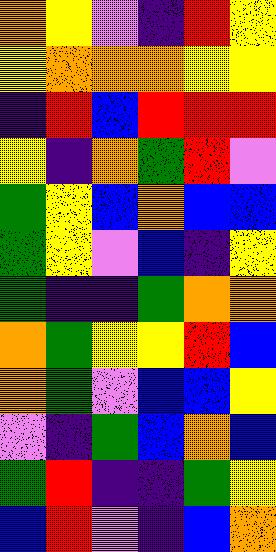[["orange", "yellow", "violet", "indigo", "red", "yellow"], ["yellow", "orange", "orange", "orange", "yellow", "yellow"], ["indigo", "red", "blue", "red", "red", "red"], ["yellow", "indigo", "orange", "green", "red", "violet"], ["green", "yellow", "blue", "orange", "blue", "blue"], ["green", "yellow", "violet", "blue", "indigo", "yellow"], ["green", "indigo", "indigo", "green", "orange", "orange"], ["orange", "green", "yellow", "yellow", "red", "blue"], ["orange", "green", "violet", "blue", "blue", "yellow"], ["violet", "indigo", "green", "blue", "orange", "blue"], ["green", "red", "indigo", "indigo", "green", "yellow"], ["blue", "red", "violet", "indigo", "blue", "orange"]]